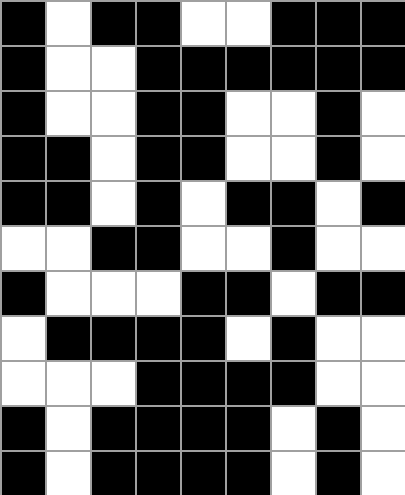[["black", "white", "black", "black", "white", "white", "black", "black", "black"], ["black", "white", "white", "black", "black", "black", "black", "black", "black"], ["black", "white", "white", "black", "black", "white", "white", "black", "white"], ["black", "black", "white", "black", "black", "white", "white", "black", "white"], ["black", "black", "white", "black", "white", "black", "black", "white", "black"], ["white", "white", "black", "black", "white", "white", "black", "white", "white"], ["black", "white", "white", "white", "black", "black", "white", "black", "black"], ["white", "black", "black", "black", "black", "white", "black", "white", "white"], ["white", "white", "white", "black", "black", "black", "black", "white", "white"], ["black", "white", "black", "black", "black", "black", "white", "black", "white"], ["black", "white", "black", "black", "black", "black", "white", "black", "white"]]